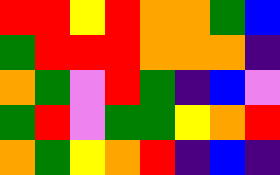[["red", "red", "yellow", "red", "orange", "orange", "green", "blue"], ["green", "red", "red", "red", "orange", "orange", "orange", "indigo"], ["orange", "green", "violet", "red", "green", "indigo", "blue", "violet"], ["green", "red", "violet", "green", "green", "yellow", "orange", "red"], ["orange", "green", "yellow", "orange", "red", "indigo", "blue", "indigo"]]